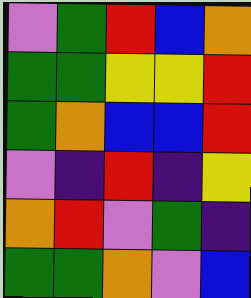[["violet", "green", "red", "blue", "orange"], ["green", "green", "yellow", "yellow", "red"], ["green", "orange", "blue", "blue", "red"], ["violet", "indigo", "red", "indigo", "yellow"], ["orange", "red", "violet", "green", "indigo"], ["green", "green", "orange", "violet", "blue"]]